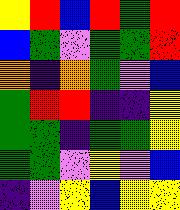[["yellow", "red", "blue", "red", "green", "red"], ["blue", "green", "violet", "green", "green", "red"], ["orange", "indigo", "orange", "green", "violet", "blue"], ["green", "red", "red", "indigo", "indigo", "yellow"], ["green", "green", "indigo", "green", "green", "yellow"], ["green", "green", "violet", "yellow", "violet", "blue"], ["indigo", "violet", "yellow", "blue", "yellow", "yellow"]]